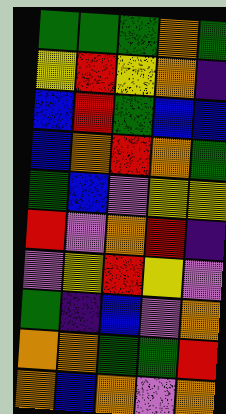[["green", "green", "green", "orange", "green"], ["yellow", "red", "yellow", "orange", "indigo"], ["blue", "red", "green", "blue", "blue"], ["blue", "orange", "red", "orange", "green"], ["green", "blue", "violet", "yellow", "yellow"], ["red", "violet", "orange", "red", "indigo"], ["violet", "yellow", "red", "yellow", "violet"], ["green", "indigo", "blue", "violet", "orange"], ["orange", "orange", "green", "green", "red"], ["orange", "blue", "orange", "violet", "orange"]]